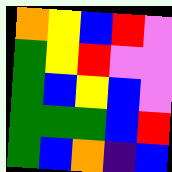[["orange", "yellow", "blue", "red", "violet"], ["green", "yellow", "red", "violet", "violet"], ["green", "blue", "yellow", "blue", "violet"], ["green", "green", "green", "blue", "red"], ["green", "blue", "orange", "indigo", "blue"]]